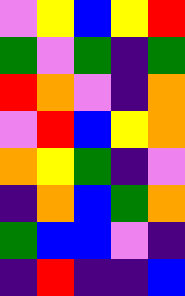[["violet", "yellow", "blue", "yellow", "red"], ["green", "violet", "green", "indigo", "green"], ["red", "orange", "violet", "indigo", "orange"], ["violet", "red", "blue", "yellow", "orange"], ["orange", "yellow", "green", "indigo", "violet"], ["indigo", "orange", "blue", "green", "orange"], ["green", "blue", "blue", "violet", "indigo"], ["indigo", "red", "indigo", "indigo", "blue"]]